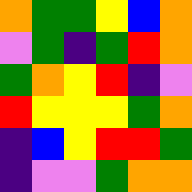[["orange", "green", "green", "yellow", "blue", "orange"], ["violet", "green", "indigo", "green", "red", "orange"], ["green", "orange", "yellow", "red", "indigo", "violet"], ["red", "yellow", "yellow", "yellow", "green", "orange"], ["indigo", "blue", "yellow", "red", "red", "green"], ["indigo", "violet", "violet", "green", "orange", "orange"]]